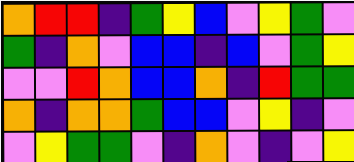[["orange", "red", "red", "indigo", "green", "yellow", "blue", "violet", "yellow", "green", "violet"], ["green", "indigo", "orange", "violet", "blue", "blue", "indigo", "blue", "violet", "green", "yellow"], ["violet", "violet", "red", "orange", "blue", "blue", "orange", "indigo", "red", "green", "green"], ["orange", "indigo", "orange", "orange", "green", "blue", "blue", "violet", "yellow", "indigo", "violet"], ["violet", "yellow", "green", "green", "violet", "indigo", "orange", "violet", "indigo", "violet", "yellow"]]